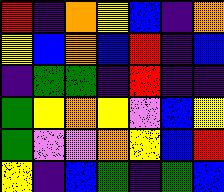[["red", "indigo", "orange", "yellow", "blue", "indigo", "orange"], ["yellow", "blue", "orange", "blue", "red", "indigo", "blue"], ["indigo", "green", "green", "indigo", "red", "indigo", "indigo"], ["green", "yellow", "orange", "yellow", "violet", "blue", "yellow"], ["green", "violet", "violet", "orange", "yellow", "blue", "red"], ["yellow", "indigo", "blue", "green", "indigo", "green", "blue"]]